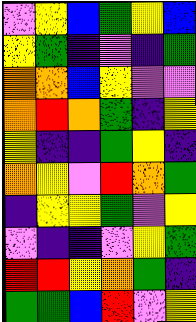[["violet", "yellow", "blue", "green", "yellow", "blue"], ["yellow", "green", "indigo", "violet", "indigo", "green"], ["orange", "orange", "blue", "yellow", "violet", "violet"], ["orange", "red", "orange", "green", "indigo", "yellow"], ["yellow", "indigo", "indigo", "green", "yellow", "indigo"], ["orange", "yellow", "violet", "red", "orange", "green"], ["indigo", "yellow", "yellow", "green", "violet", "yellow"], ["violet", "indigo", "indigo", "violet", "yellow", "green"], ["red", "red", "yellow", "orange", "green", "indigo"], ["green", "green", "blue", "red", "violet", "yellow"]]